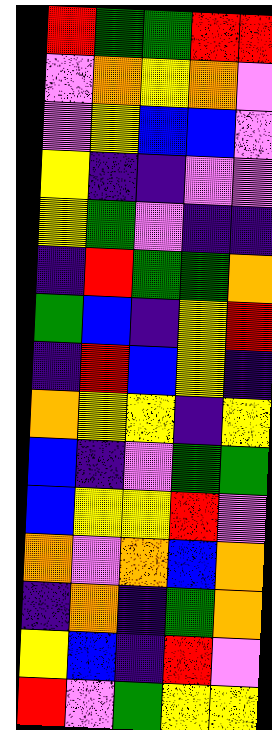[["red", "green", "green", "red", "red"], ["violet", "orange", "yellow", "orange", "violet"], ["violet", "yellow", "blue", "blue", "violet"], ["yellow", "indigo", "indigo", "violet", "violet"], ["yellow", "green", "violet", "indigo", "indigo"], ["indigo", "red", "green", "green", "orange"], ["green", "blue", "indigo", "yellow", "red"], ["indigo", "red", "blue", "yellow", "indigo"], ["orange", "yellow", "yellow", "indigo", "yellow"], ["blue", "indigo", "violet", "green", "green"], ["blue", "yellow", "yellow", "red", "violet"], ["orange", "violet", "orange", "blue", "orange"], ["indigo", "orange", "indigo", "green", "orange"], ["yellow", "blue", "indigo", "red", "violet"], ["red", "violet", "green", "yellow", "yellow"]]